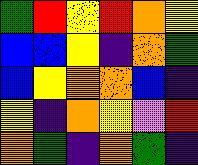[["green", "red", "yellow", "red", "orange", "yellow"], ["blue", "blue", "yellow", "indigo", "orange", "green"], ["blue", "yellow", "orange", "orange", "blue", "indigo"], ["yellow", "indigo", "orange", "yellow", "violet", "red"], ["orange", "green", "indigo", "orange", "green", "indigo"]]